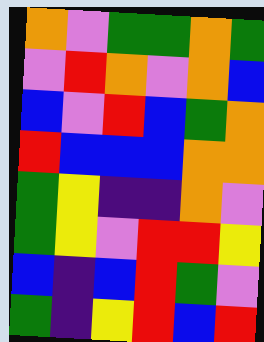[["orange", "violet", "green", "green", "orange", "green"], ["violet", "red", "orange", "violet", "orange", "blue"], ["blue", "violet", "red", "blue", "green", "orange"], ["red", "blue", "blue", "blue", "orange", "orange"], ["green", "yellow", "indigo", "indigo", "orange", "violet"], ["green", "yellow", "violet", "red", "red", "yellow"], ["blue", "indigo", "blue", "red", "green", "violet"], ["green", "indigo", "yellow", "red", "blue", "red"]]